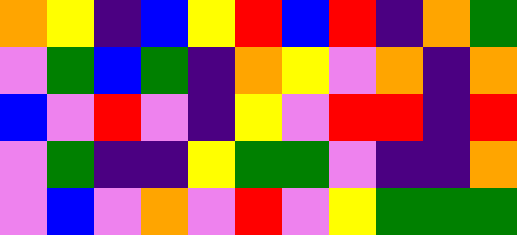[["orange", "yellow", "indigo", "blue", "yellow", "red", "blue", "red", "indigo", "orange", "green"], ["violet", "green", "blue", "green", "indigo", "orange", "yellow", "violet", "orange", "indigo", "orange"], ["blue", "violet", "red", "violet", "indigo", "yellow", "violet", "red", "red", "indigo", "red"], ["violet", "green", "indigo", "indigo", "yellow", "green", "green", "violet", "indigo", "indigo", "orange"], ["violet", "blue", "violet", "orange", "violet", "red", "violet", "yellow", "green", "green", "green"]]